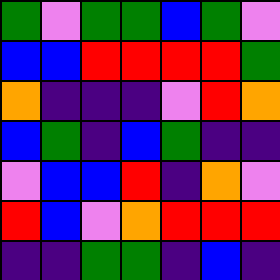[["green", "violet", "green", "green", "blue", "green", "violet"], ["blue", "blue", "red", "red", "red", "red", "green"], ["orange", "indigo", "indigo", "indigo", "violet", "red", "orange"], ["blue", "green", "indigo", "blue", "green", "indigo", "indigo"], ["violet", "blue", "blue", "red", "indigo", "orange", "violet"], ["red", "blue", "violet", "orange", "red", "red", "red"], ["indigo", "indigo", "green", "green", "indigo", "blue", "indigo"]]